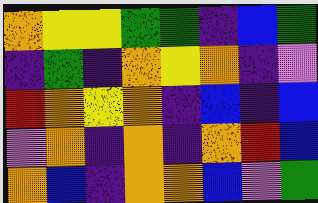[["orange", "yellow", "yellow", "green", "green", "indigo", "blue", "green"], ["indigo", "green", "indigo", "orange", "yellow", "orange", "indigo", "violet"], ["red", "orange", "yellow", "orange", "indigo", "blue", "indigo", "blue"], ["violet", "orange", "indigo", "orange", "indigo", "orange", "red", "blue"], ["orange", "blue", "indigo", "orange", "orange", "blue", "violet", "green"]]